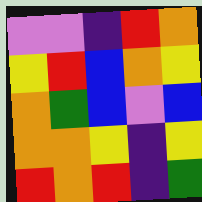[["violet", "violet", "indigo", "red", "orange"], ["yellow", "red", "blue", "orange", "yellow"], ["orange", "green", "blue", "violet", "blue"], ["orange", "orange", "yellow", "indigo", "yellow"], ["red", "orange", "red", "indigo", "green"]]